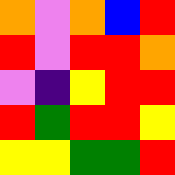[["orange", "violet", "orange", "blue", "red"], ["red", "violet", "red", "red", "orange"], ["violet", "indigo", "yellow", "red", "red"], ["red", "green", "red", "red", "yellow"], ["yellow", "yellow", "green", "green", "red"]]